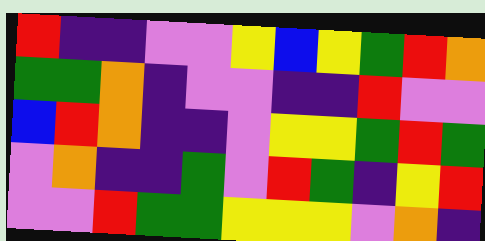[["red", "indigo", "indigo", "violet", "violet", "yellow", "blue", "yellow", "green", "red", "orange"], ["green", "green", "orange", "indigo", "violet", "violet", "indigo", "indigo", "red", "violet", "violet"], ["blue", "red", "orange", "indigo", "indigo", "violet", "yellow", "yellow", "green", "red", "green"], ["violet", "orange", "indigo", "indigo", "green", "violet", "red", "green", "indigo", "yellow", "red"], ["violet", "violet", "red", "green", "green", "yellow", "yellow", "yellow", "violet", "orange", "indigo"]]